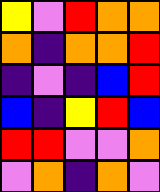[["yellow", "violet", "red", "orange", "orange"], ["orange", "indigo", "orange", "orange", "red"], ["indigo", "violet", "indigo", "blue", "red"], ["blue", "indigo", "yellow", "red", "blue"], ["red", "red", "violet", "violet", "orange"], ["violet", "orange", "indigo", "orange", "violet"]]